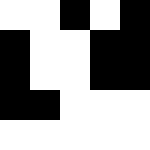[["white", "white", "black", "white", "black"], ["black", "white", "white", "black", "black"], ["black", "white", "white", "black", "black"], ["black", "black", "white", "white", "white"], ["white", "white", "white", "white", "white"]]